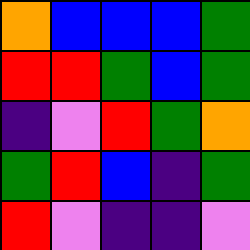[["orange", "blue", "blue", "blue", "green"], ["red", "red", "green", "blue", "green"], ["indigo", "violet", "red", "green", "orange"], ["green", "red", "blue", "indigo", "green"], ["red", "violet", "indigo", "indigo", "violet"]]